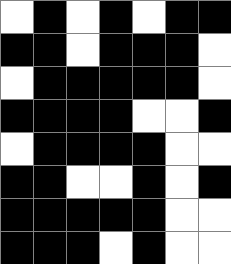[["white", "black", "white", "black", "white", "black", "black"], ["black", "black", "white", "black", "black", "black", "white"], ["white", "black", "black", "black", "black", "black", "white"], ["black", "black", "black", "black", "white", "white", "black"], ["white", "black", "black", "black", "black", "white", "white"], ["black", "black", "white", "white", "black", "white", "black"], ["black", "black", "black", "black", "black", "white", "white"], ["black", "black", "black", "white", "black", "white", "white"]]